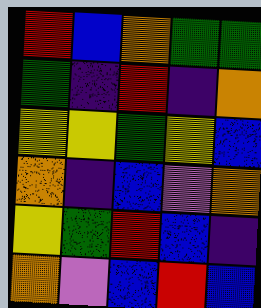[["red", "blue", "orange", "green", "green"], ["green", "indigo", "red", "indigo", "orange"], ["yellow", "yellow", "green", "yellow", "blue"], ["orange", "indigo", "blue", "violet", "orange"], ["yellow", "green", "red", "blue", "indigo"], ["orange", "violet", "blue", "red", "blue"]]